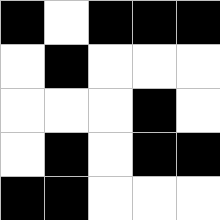[["black", "white", "black", "black", "black"], ["white", "black", "white", "white", "white"], ["white", "white", "white", "black", "white"], ["white", "black", "white", "black", "black"], ["black", "black", "white", "white", "white"]]